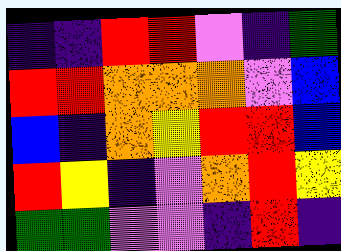[["indigo", "indigo", "red", "red", "violet", "indigo", "green"], ["red", "red", "orange", "orange", "orange", "violet", "blue"], ["blue", "indigo", "orange", "yellow", "red", "red", "blue"], ["red", "yellow", "indigo", "violet", "orange", "red", "yellow"], ["green", "green", "violet", "violet", "indigo", "red", "indigo"]]